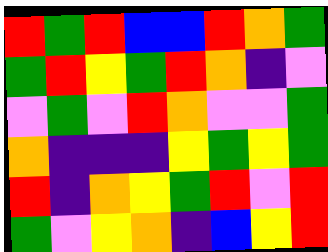[["red", "green", "red", "blue", "blue", "red", "orange", "green"], ["green", "red", "yellow", "green", "red", "orange", "indigo", "violet"], ["violet", "green", "violet", "red", "orange", "violet", "violet", "green"], ["orange", "indigo", "indigo", "indigo", "yellow", "green", "yellow", "green"], ["red", "indigo", "orange", "yellow", "green", "red", "violet", "red"], ["green", "violet", "yellow", "orange", "indigo", "blue", "yellow", "red"]]